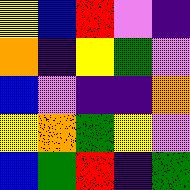[["yellow", "blue", "red", "violet", "indigo"], ["orange", "indigo", "yellow", "green", "violet"], ["blue", "violet", "indigo", "indigo", "orange"], ["yellow", "orange", "green", "yellow", "violet"], ["blue", "green", "red", "indigo", "green"]]